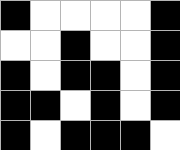[["black", "white", "white", "white", "white", "black"], ["white", "white", "black", "white", "white", "black"], ["black", "white", "black", "black", "white", "black"], ["black", "black", "white", "black", "white", "black"], ["black", "white", "black", "black", "black", "white"]]